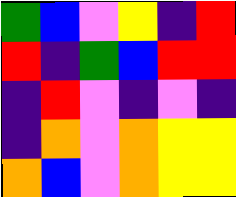[["green", "blue", "violet", "yellow", "indigo", "red"], ["red", "indigo", "green", "blue", "red", "red"], ["indigo", "red", "violet", "indigo", "violet", "indigo"], ["indigo", "orange", "violet", "orange", "yellow", "yellow"], ["orange", "blue", "violet", "orange", "yellow", "yellow"]]